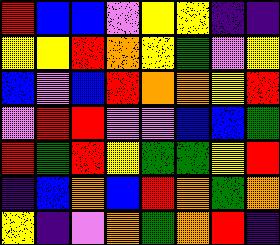[["red", "blue", "blue", "violet", "yellow", "yellow", "indigo", "indigo"], ["yellow", "yellow", "red", "orange", "yellow", "green", "violet", "yellow"], ["blue", "violet", "blue", "red", "orange", "orange", "yellow", "red"], ["violet", "red", "red", "violet", "violet", "blue", "blue", "green"], ["red", "green", "red", "yellow", "green", "green", "yellow", "red"], ["indigo", "blue", "orange", "blue", "red", "orange", "green", "orange"], ["yellow", "indigo", "violet", "orange", "green", "orange", "red", "indigo"]]